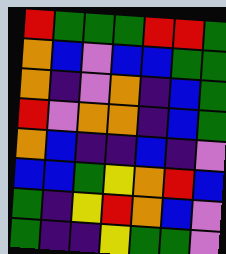[["red", "green", "green", "green", "red", "red", "green"], ["orange", "blue", "violet", "blue", "blue", "green", "green"], ["orange", "indigo", "violet", "orange", "indigo", "blue", "green"], ["red", "violet", "orange", "orange", "indigo", "blue", "green"], ["orange", "blue", "indigo", "indigo", "blue", "indigo", "violet"], ["blue", "blue", "green", "yellow", "orange", "red", "blue"], ["green", "indigo", "yellow", "red", "orange", "blue", "violet"], ["green", "indigo", "indigo", "yellow", "green", "green", "violet"]]